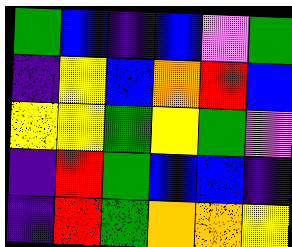[["green", "blue", "indigo", "blue", "violet", "green"], ["indigo", "yellow", "blue", "orange", "red", "blue"], ["yellow", "yellow", "green", "yellow", "green", "violet"], ["indigo", "red", "green", "blue", "blue", "indigo"], ["indigo", "red", "green", "orange", "orange", "yellow"]]